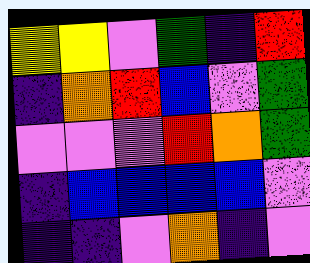[["yellow", "yellow", "violet", "green", "indigo", "red"], ["indigo", "orange", "red", "blue", "violet", "green"], ["violet", "violet", "violet", "red", "orange", "green"], ["indigo", "blue", "blue", "blue", "blue", "violet"], ["indigo", "indigo", "violet", "orange", "indigo", "violet"]]